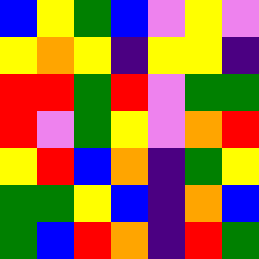[["blue", "yellow", "green", "blue", "violet", "yellow", "violet"], ["yellow", "orange", "yellow", "indigo", "yellow", "yellow", "indigo"], ["red", "red", "green", "red", "violet", "green", "green"], ["red", "violet", "green", "yellow", "violet", "orange", "red"], ["yellow", "red", "blue", "orange", "indigo", "green", "yellow"], ["green", "green", "yellow", "blue", "indigo", "orange", "blue"], ["green", "blue", "red", "orange", "indigo", "red", "green"]]